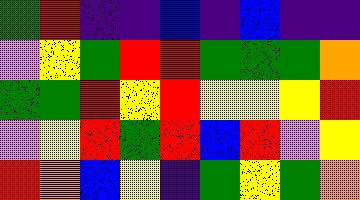[["green", "red", "indigo", "indigo", "blue", "indigo", "blue", "indigo", "indigo"], ["violet", "yellow", "green", "red", "red", "green", "green", "green", "orange"], ["green", "green", "red", "yellow", "red", "yellow", "yellow", "yellow", "red"], ["violet", "yellow", "red", "green", "red", "blue", "red", "violet", "yellow"], ["red", "orange", "blue", "yellow", "indigo", "green", "yellow", "green", "orange"]]